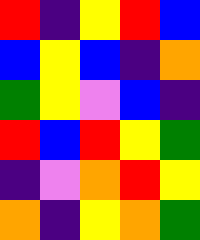[["red", "indigo", "yellow", "red", "blue"], ["blue", "yellow", "blue", "indigo", "orange"], ["green", "yellow", "violet", "blue", "indigo"], ["red", "blue", "red", "yellow", "green"], ["indigo", "violet", "orange", "red", "yellow"], ["orange", "indigo", "yellow", "orange", "green"]]